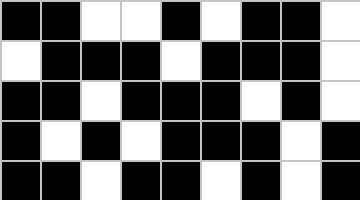[["black", "black", "white", "white", "black", "white", "black", "black", "white"], ["white", "black", "black", "black", "white", "black", "black", "black", "white"], ["black", "black", "white", "black", "black", "black", "white", "black", "white"], ["black", "white", "black", "white", "black", "black", "black", "white", "black"], ["black", "black", "white", "black", "black", "white", "black", "white", "black"]]